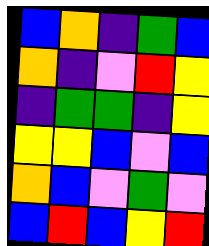[["blue", "orange", "indigo", "green", "blue"], ["orange", "indigo", "violet", "red", "yellow"], ["indigo", "green", "green", "indigo", "yellow"], ["yellow", "yellow", "blue", "violet", "blue"], ["orange", "blue", "violet", "green", "violet"], ["blue", "red", "blue", "yellow", "red"]]